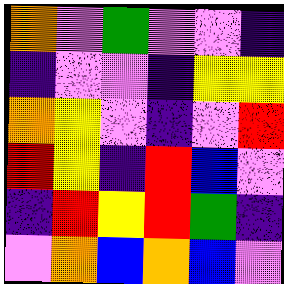[["orange", "violet", "green", "violet", "violet", "indigo"], ["indigo", "violet", "violet", "indigo", "yellow", "yellow"], ["orange", "yellow", "violet", "indigo", "violet", "red"], ["red", "yellow", "indigo", "red", "blue", "violet"], ["indigo", "red", "yellow", "red", "green", "indigo"], ["violet", "orange", "blue", "orange", "blue", "violet"]]